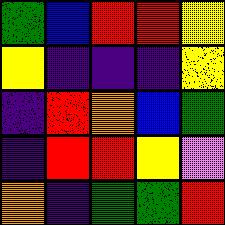[["green", "blue", "red", "red", "yellow"], ["yellow", "indigo", "indigo", "indigo", "yellow"], ["indigo", "red", "orange", "blue", "green"], ["indigo", "red", "red", "yellow", "violet"], ["orange", "indigo", "green", "green", "red"]]